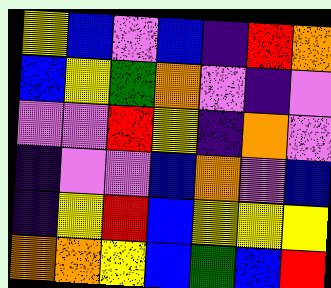[["yellow", "blue", "violet", "blue", "indigo", "red", "orange"], ["blue", "yellow", "green", "orange", "violet", "indigo", "violet"], ["violet", "violet", "red", "yellow", "indigo", "orange", "violet"], ["indigo", "violet", "violet", "blue", "orange", "violet", "blue"], ["indigo", "yellow", "red", "blue", "yellow", "yellow", "yellow"], ["orange", "orange", "yellow", "blue", "green", "blue", "red"]]